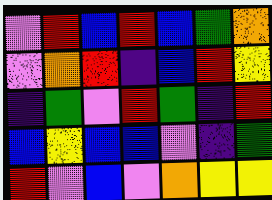[["violet", "red", "blue", "red", "blue", "green", "orange"], ["violet", "orange", "red", "indigo", "blue", "red", "yellow"], ["indigo", "green", "violet", "red", "green", "indigo", "red"], ["blue", "yellow", "blue", "blue", "violet", "indigo", "green"], ["red", "violet", "blue", "violet", "orange", "yellow", "yellow"]]